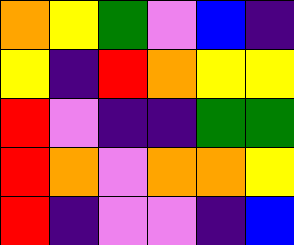[["orange", "yellow", "green", "violet", "blue", "indigo"], ["yellow", "indigo", "red", "orange", "yellow", "yellow"], ["red", "violet", "indigo", "indigo", "green", "green"], ["red", "orange", "violet", "orange", "orange", "yellow"], ["red", "indigo", "violet", "violet", "indigo", "blue"]]